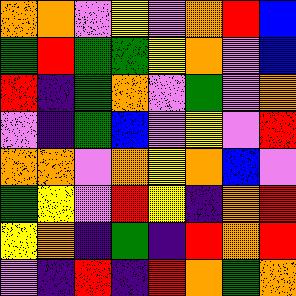[["orange", "orange", "violet", "yellow", "violet", "orange", "red", "blue"], ["green", "red", "green", "green", "yellow", "orange", "violet", "blue"], ["red", "indigo", "green", "orange", "violet", "green", "violet", "orange"], ["violet", "indigo", "green", "blue", "violet", "yellow", "violet", "red"], ["orange", "orange", "violet", "orange", "yellow", "orange", "blue", "violet"], ["green", "yellow", "violet", "red", "yellow", "indigo", "orange", "red"], ["yellow", "orange", "indigo", "green", "indigo", "red", "orange", "red"], ["violet", "indigo", "red", "indigo", "red", "orange", "green", "orange"]]